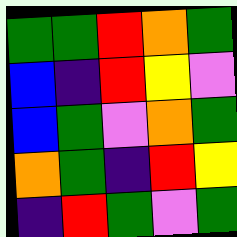[["green", "green", "red", "orange", "green"], ["blue", "indigo", "red", "yellow", "violet"], ["blue", "green", "violet", "orange", "green"], ["orange", "green", "indigo", "red", "yellow"], ["indigo", "red", "green", "violet", "green"]]